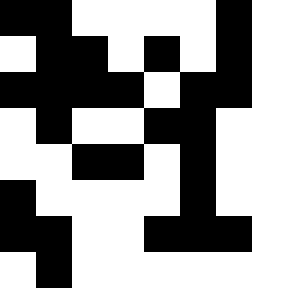[["black", "black", "white", "white", "white", "white", "black", "white"], ["white", "black", "black", "white", "black", "white", "black", "white"], ["black", "black", "black", "black", "white", "black", "black", "white"], ["white", "black", "white", "white", "black", "black", "white", "white"], ["white", "white", "black", "black", "white", "black", "white", "white"], ["black", "white", "white", "white", "white", "black", "white", "white"], ["black", "black", "white", "white", "black", "black", "black", "white"], ["white", "black", "white", "white", "white", "white", "white", "white"]]